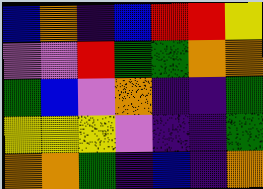[["blue", "orange", "indigo", "blue", "red", "red", "yellow"], ["violet", "violet", "red", "green", "green", "orange", "orange"], ["green", "blue", "violet", "orange", "indigo", "indigo", "green"], ["yellow", "yellow", "yellow", "violet", "indigo", "indigo", "green"], ["orange", "orange", "green", "indigo", "blue", "indigo", "orange"]]